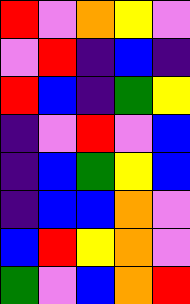[["red", "violet", "orange", "yellow", "violet"], ["violet", "red", "indigo", "blue", "indigo"], ["red", "blue", "indigo", "green", "yellow"], ["indigo", "violet", "red", "violet", "blue"], ["indigo", "blue", "green", "yellow", "blue"], ["indigo", "blue", "blue", "orange", "violet"], ["blue", "red", "yellow", "orange", "violet"], ["green", "violet", "blue", "orange", "red"]]